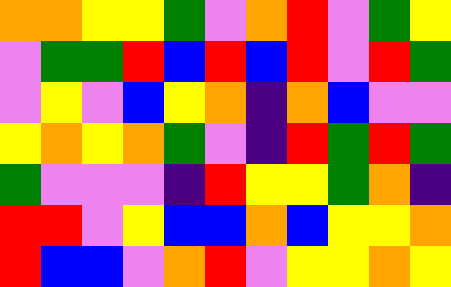[["orange", "orange", "yellow", "yellow", "green", "violet", "orange", "red", "violet", "green", "yellow"], ["violet", "green", "green", "red", "blue", "red", "blue", "red", "violet", "red", "green"], ["violet", "yellow", "violet", "blue", "yellow", "orange", "indigo", "orange", "blue", "violet", "violet"], ["yellow", "orange", "yellow", "orange", "green", "violet", "indigo", "red", "green", "red", "green"], ["green", "violet", "violet", "violet", "indigo", "red", "yellow", "yellow", "green", "orange", "indigo"], ["red", "red", "violet", "yellow", "blue", "blue", "orange", "blue", "yellow", "yellow", "orange"], ["red", "blue", "blue", "violet", "orange", "red", "violet", "yellow", "yellow", "orange", "yellow"]]